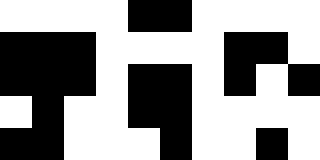[["white", "white", "white", "white", "black", "black", "white", "white", "white", "white"], ["black", "black", "black", "white", "white", "white", "white", "black", "black", "white"], ["black", "black", "black", "white", "black", "black", "white", "black", "white", "black"], ["white", "black", "white", "white", "black", "black", "white", "white", "white", "white"], ["black", "black", "white", "white", "white", "black", "white", "white", "black", "white"]]